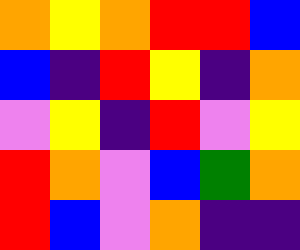[["orange", "yellow", "orange", "red", "red", "blue"], ["blue", "indigo", "red", "yellow", "indigo", "orange"], ["violet", "yellow", "indigo", "red", "violet", "yellow"], ["red", "orange", "violet", "blue", "green", "orange"], ["red", "blue", "violet", "orange", "indigo", "indigo"]]